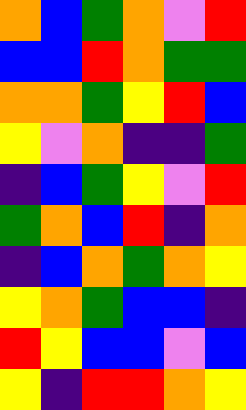[["orange", "blue", "green", "orange", "violet", "red"], ["blue", "blue", "red", "orange", "green", "green"], ["orange", "orange", "green", "yellow", "red", "blue"], ["yellow", "violet", "orange", "indigo", "indigo", "green"], ["indigo", "blue", "green", "yellow", "violet", "red"], ["green", "orange", "blue", "red", "indigo", "orange"], ["indigo", "blue", "orange", "green", "orange", "yellow"], ["yellow", "orange", "green", "blue", "blue", "indigo"], ["red", "yellow", "blue", "blue", "violet", "blue"], ["yellow", "indigo", "red", "red", "orange", "yellow"]]